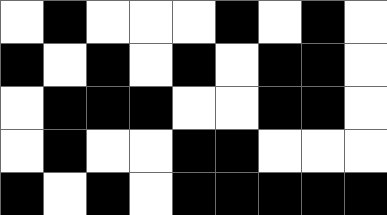[["white", "black", "white", "white", "white", "black", "white", "black", "white"], ["black", "white", "black", "white", "black", "white", "black", "black", "white"], ["white", "black", "black", "black", "white", "white", "black", "black", "white"], ["white", "black", "white", "white", "black", "black", "white", "white", "white"], ["black", "white", "black", "white", "black", "black", "black", "black", "black"]]